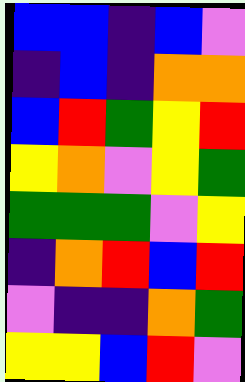[["blue", "blue", "indigo", "blue", "violet"], ["indigo", "blue", "indigo", "orange", "orange"], ["blue", "red", "green", "yellow", "red"], ["yellow", "orange", "violet", "yellow", "green"], ["green", "green", "green", "violet", "yellow"], ["indigo", "orange", "red", "blue", "red"], ["violet", "indigo", "indigo", "orange", "green"], ["yellow", "yellow", "blue", "red", "violet"]]